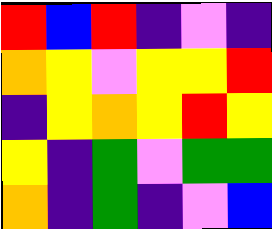[["red", "blue", "red", "indigo", "violet", "indigo"], ["orange", "yellow", "violet", "yellow", "yellow", "red"], ["indigo", "yellow", "orange", "yellow", "red", "yellow"], ["yellow", "indigo", "green", "violet", "green", "green"], ["orange", "indigo", "green", "indigo", "violet", "blue"]]